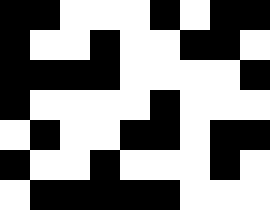[["black", "black", "white", "white", "white", "black", "white", "black", "black"], ["black", "white", "white", "black", "white", "white", "black", "black", "white"], ["black", "black", "black", "black", "white", "white", "white", "white", "black"], ["black", "white", "white", "white", "white", "black", "white", "white", "white"], ["white", "black", "white", "white", "black", "black", "white", "black", "black"], ["black", "white", "white", "black", "white", "white", "white", "black", "white"], ["white", "black", "black", "black", "black", "black", "white", "white", "white"]]